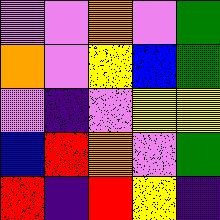[["violet", "violet", "orange", "violet", "green"], ["orange", "violet", "yellow", "blue", "green"], ["violet", "indigo", "violet", "yellow", "yellow"], ["blue", "red", "orange", "violet", "green"], ["red", "indigo", "red", "yellow", "indigo"]]